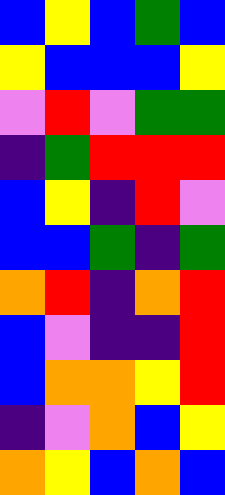[["blue", "yellow", "blue", "green", "blue"], ["yellow", "blue", "blue", "blue", "yellow"], ["violet", "red", "violet", "green", "green"], ["indigo", "green", "red", "red", "red"], ["blue", "yellow", "indigo", "red", "violet"], ["blue", "blue", "green", "indigo", "green"], ["orange", "red", "indigo", "orange", "red"], ["blue", "violet", "indigo", "indigo", "red"], ["blue", "orange", "orange", "yellow", "red"], ["indigo", "violet", "orange", "blue", "yellow"], ["orange", "yellow", "blue", "orange", "blue"]]